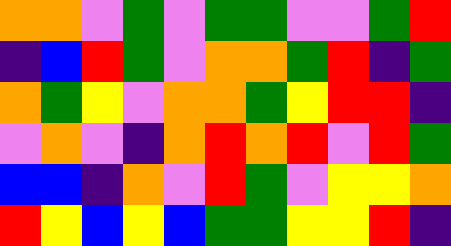[["orange", "orange", "violet", "green", "violet", "green", "green", "violet", "violet", "green", "red"], ["indigo", "blue", "red", "green", "violet", "orange", "orange", "green", "red", "indigo", "green"], ["orange", "green", "yellow", "violet", "orange", "orange", "green", "yellow", "red", "red", "indigo"], ["violet", "orange", "violet", "indigo", "orange", "red", "orange", "red", "violet", "red", "green"], ["blue", "blue", "indigo", "orange", "violet", "red", "green", "violet", "yellow", "yellow", "orange"], ["red", "yellow", "blue", "yellow", "blue", "green", "green", "yellow", "yellow", "red", "indigo"]]